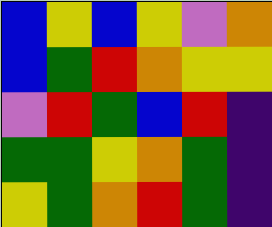[["blue", "yellow", "blue", "yellow", "violet", "orange"], ["blue", "green", "red", "orange", "yellow", "yellow"], ["violet", "red", "green", "blue", "red", "indigo"], ["green", "green", "yellow", "orange", "green", "indigo"], ["yellow", "green", "orange", "red", "green", "indigo"]]